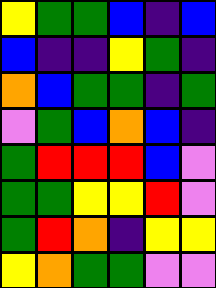[["yellow", "green", "green", "blue", "indigo", "blue"], ["blue", "indigo", "indigo", "yellow", "green", "indigo"], ["orange", "blue", "green", "green", "indigo", "green"], ["violet", "green", "blue", "orange", "blue", "indigo"], ["green", "red", "red", "red", "blue", "violet"], ["green", "green", "yellow", "yellow", "red", "violet"], ["green", "red", "orange", "indigo", "yellow", "yellow"], ["yellow", "orange", "green", "green", "violet", "violet"]]